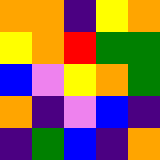[["orange", "orange", "indigo", "yellow", "orange"], ["yellow", "orange", "red", "green", "green"], ["blue", "violet", "yellow", "orange", "green"], ["orange", "indigo", "violet", "blue", "indigo"], ["indigo", "green", "blue", "indigo", "orange"]]